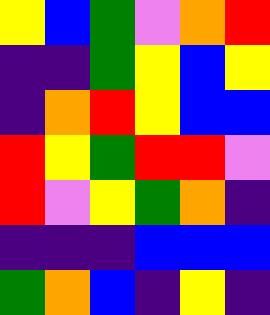[["yellow", "blue", "green", "violet", "orange", "red"], ["indigo", "indigo", "green", "yellow", "blue", "yellow"], ["indigo", "orange", "red", "yellow", "blue", "blue"], ["red", "yellow", "green", "red", "red", "violet"], ["red", "violet", "yellow", "green", "orange", "indigo"], ["indigo", "indigo", "indigo", "blue", "blue", "blue"], ["green", "orange", "blue", "indigo", "yellow", "indigo"]]